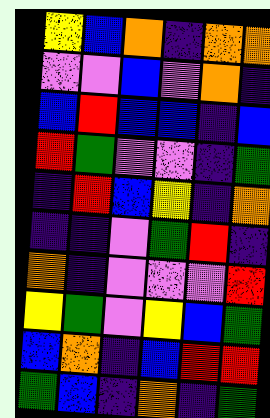[["yellow", "blue", "orange", "indigo", "orange", "orange"], ["violet", "violet", "blue", "violet", "orange", "indigo"], ["blue", "red", "blue", "blue", "indigo", "blue"], ["red", "green", "violet", "violet", "indigo", "green"], ["indigo", "red", "blue", "yellow", "indigo", "orange"], ["indigo", "indigo", "violet", "green", "red", "indigo"], ["orange", "indigo", "violet", "violet", "violet", "red"], ["yellow", "green", "violet", "yellow", "blue", "green"], ["blue", "orange", "indigo", "blue", "red", "red"], ["green", "blue", "indigo", "orange", "indigo", "green"]]